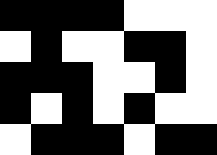[["black", "black", "black", "black", "white", "white", "white"], ["white", "black", "white", "white", "black", "black", "white"], ["black", "black", "black", "white", "white", "black", "white"], ["black", "white", "black", "white", "black", "white", "white"], ["white", "black", "black", "black", "white", "black", "black"]]